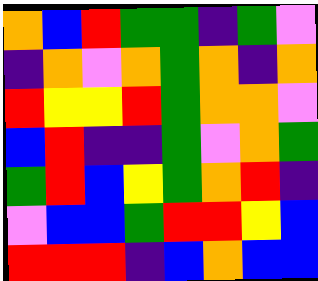[["orange", "blue", "red", "green", "green", "indigo", "green", "violet"], ["indigo", "orange", "violet", "orange", "green", "orange", "indigo", "orange"], ["red", "yellow", "yellow", "red", "green", "orange", "orange", "violet"], ["blue", "red", "indigo", "indigo", "green", "violet", "orange", "green"], ["green", "red", "blue", "yellow", "green", "orange", "red", "indigo"], ["violet", "blue", "blue", "green", "red", "red", "yellow", "blue"], ["red", "red", "red", "indigo", "blue", "orange", "blue", "blue"]]